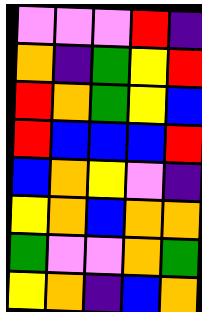[["violet", "violet", "violet", "red", "indigo"], ["orange", "indigo", "green", "yellow", "red"], ["red", "orange", "green", "yellow", "blue"], ["red", "blue", "blue", "blue", "red"], ["blue", "orange", "yellow", "violet", "indigo"], ["yellow", "orange", "blue", "orange", "orange"], ["green", "violet", "violet", "orange", "green"], ["yellow", "orange", "indigo", "blue", "orange"]]